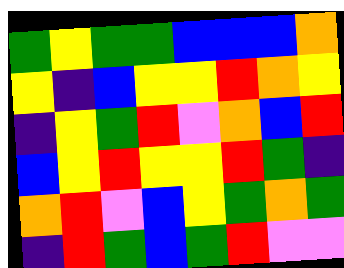[["green", "yellow", "green", "green", "blue", "blue", "blue", "orange"], ["yellow", "indigo", "blue", "yellow", "yellow", "red", "orange", "yellow"], ["indigo", "yellow", "green", "red", "violet", "orange", "blue", "red"], ["blue", "yellow", "red", "yellow", "yellow", "red", "green", "indigo"], ["orange", "red", "violet", "blue", "yellow", "green", "orange", "green"], ["indigo", "red", "green", "blue", "green", "red", "violet", "violet"]]